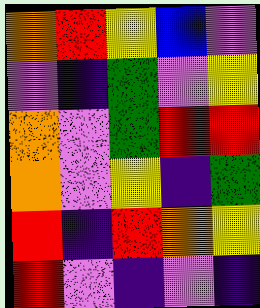[["orange", "red", "yellow", "blue", "violet"], ["violet", "indigo", "green", "violet", "yellow"], ["orange", "violet", "green", "red", "red"], ["orange", "violet", "yellow", "indigo", "green"], ["red", "indigo", "red", "orange", "yellow"], ["red", "violet", "indigo", "violet", "indigo"]]